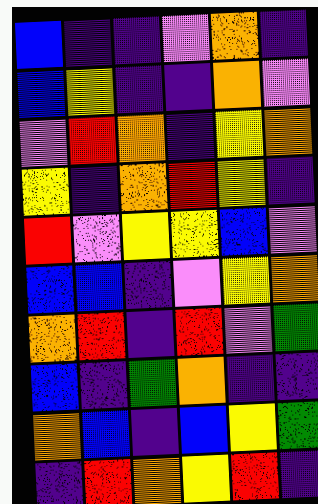[["blue", "indigo", "indigo", "violet", "orange", "indigo"], ["blue", "yellow", "indigo", "indigo", "orange", "violet"], ["violet", "red", "orange", "indigo", "yellow", "orange"], ["yellow", "indigo", "orange", "red", "yellow", "indigo"], ["red", "violet", "yellow", "yellow", "blue", "violet"], ["blue", "blue", "indigo", "violet", "yellow", "orange"], ["orange", "red", "indigo", "red", "violet", "green"], ["blue", "indigo", "green", "orange", "indigo", "indigo"], ["orange", "blue", "indigo", "blue", "yellow", "green"], ["indigo", "red", "orange", "yellow", "red", "indigo"]]